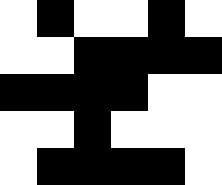[["white", "black", "white", "white", "black", "white"], ["white", "white", "black", "black", "black", "black"], ["black", "black", "black", "black", "white", "white"], ["white", "white", "black", "white", "white", "white"], ["white", "black", "black", "black", "black", "white"]]